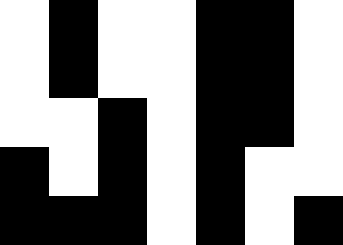[["white", "black", "white", "white", "black", "black", "white"], ["white", "black", "white", "white", "black", "black", "white"], ["white", "white", "black", "white", "black", "black", "white"], ["black", "white", "black", "white", "black", "white", "white"], ["black", "black", "black", "white", "black", "white", "black"]]